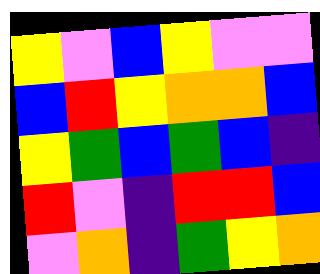[["yellow", "violet", "blue", "yellow", "violet", "violet"], ["blue", "red", "yellow", "orange", "orange", "blue"], ["yellow", "green", "blue", "green", "blue", "indigo"], ["red", "violet", "indigo", "red", "red", "blue"], ["violet", "orange", "indigo", "green", "yellow", "orange"]]